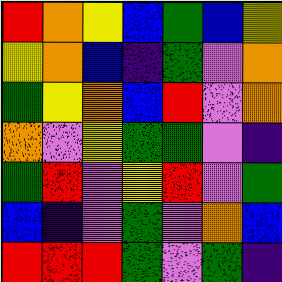[["red", "orange", "yellow", "blue", "green", "blue", "yellow"], ["yellow", "orange", "blue", "indigo", "green", "violet", "orange"], ["green", "yellow", "orange", "blue", "red", "violet", "orange"], ["orange", "violet", "yellow", "green", "green", "violet", "indigo"], ["green", "red", "violet", "yellow", "red", "violet", "green"], ["blue", "indigo", "violet", "green", "violet", "orange", "blue"], ["red", "red", "red", "green", "violet", "green", "indigo"]]